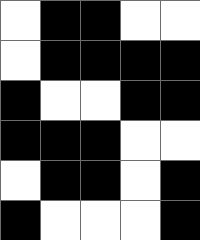[["white", "black", "black", "white", "white"], ["white", "black", "black", "black", "black"], ["black", "white", "white", "black", "black"], ["black", "black", "black", "white", "white"], ["white", "black", "black", "white", "black"], ["black", "white", "white", "white", "black"]]